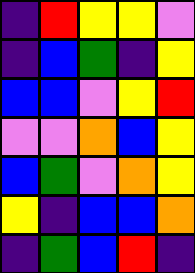[["indigo", "red", "yellow", "yellow", "violet"], ["indigo", "blue", "green", "indigo", "yellow"], ["blue", "blue", "violet", "yellow", "red"], ["violet", "violet", "orange", "blue", "yellow"], ["blue", "green", "violet", "orange", "yellow"], ["yellow", "indigo", "blue", "blue", "orange"], ["indigo", "green", "blue", "red", "indigo"]]